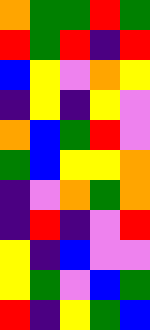[["orange", "green", "green", "red", "green"], ["red", "green", "red", "indigo", "red"], ["blue", "yellow", "violet", "orange", "yellow"], ["indigo", "yellow", "indigo", "yellow", "violet"], ["orange", "blue", "green", "red", "violet"], ["green", "blue", "yellow", "yellow", "orange"], ["indigo", "violet", "orange", "green", "orange"], ["indigo", "red", "indigo", "violet", "red"], ["yellow", "indigo", "blue", "violet", "violet"], ["yellow", "green", "violet", "blue", "green"], ["red", "indigo", "yellow", "green", "blue"]]